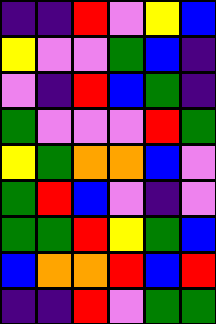[["indigo", "indigo", "red", "violet", "yellow", "blue"], ["yellow", "violet", "violet", "green", "blue", "indigo"], ["violet", "indigo", "red", "blue", "green", "indigo"], ["green", "violet", "violet", "violet", "red", "green"], ["yellow", "green", "orange", "orange", "blue", "violet"], ["green", "red", "blue", "violet", "indigo", "violet"], ["green", "green", "red", "yellow", "green", "blue"], ["blue", "orange", "orange", "red", "blue", "red"], ["indigo", "indigo", "red", "violet", "green", "green"]]